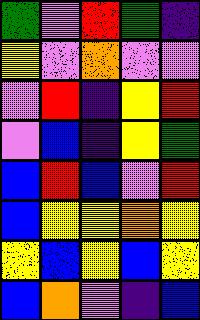[["green", "violet", "red", "green", "indigo"], ["yellow", "violet", "orange", "violet", "violet"], ["violet", "red", "indigo", "yellow", "red"], ["violet", "blue", "indigo", "yellow", "green"], ["blue", "red", "blue", "violet", "red"], ["blue", "yellow", "yellow", "orange", "yellow"], ["yellow", "blue", "yellow", "blue", "yellow"], ["blue", "orange", "violet", "indigo", "blue"]]